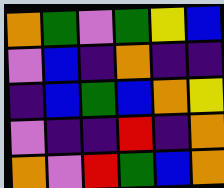[["orange", "green", "violet", "green", "yellow", "blue"], ["violet", "blue", "indigo", "orange", "indigo", "indigo"], ["indigo", "blue", "green", "blue", "orange", "yellow"], ["violet", "indigo", "indigo", "red", "indigo", "orange"], ["orange", "violet", "red", "green", "blue", "orange"]]